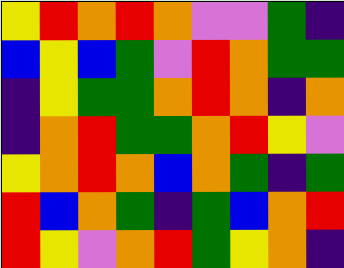[["yellow", "red", "orange", "red", "orange", "violet", "violet", "green", "indigo"], ["blue", "yellow", "blue", "green", "violet", "red", "orange", "green", "green"], ["indigo", "yellow", "green", "green", "orange", "red", "orange", "indigo", "orange"], ["indigo", "orange", "red", "green", "green", "orange", "red", "yellow", "violet"], ["yellow", "orange", "red", "orange", "blue", "orange", "green", "indigo", "green"], ["red", "blue", "orange", "green", "indigo", "green", "blue", "orange", "red"], ["red", "yellow", "violet", "orange", "red", "green", "yellow", "orange", "indigo"]]